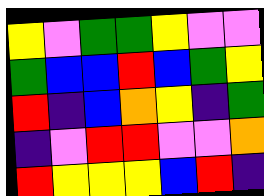[["yellow", "violet", "green", "green", "yellow", "violet", "violet"], ["green", "blue", "blue", "red", "blue", "green", "yellow"], ["red", "indigo", "blue", "orange", "yellow", "indigo", "green"], ["indigo", "violet", "red", "red", "violet", "violet", "orange"], ["red", "yellow", "yellow", "yellow", "blue", "red", "indigo"]]